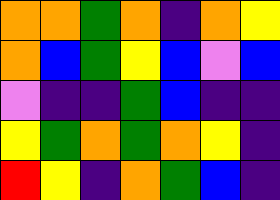[["orange", "orange", "green", "orange", "indigo", "orange", "yellow"], ["orange", "blue", "green", "yellow", "blue", "violet", "blue"], ["violet", "indigo", "indigo", "green", "blue", "indigo", "indigo"], ["yellow", "green", "orange", "green", "orange", "yellow", "indigo"], ["red", "yellow", "indigo", "orange", "green", "blue", "indigo"]]